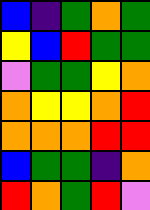[["blue", "indigo", "green", "orange", "green"], ["yellow", "blue", "red", "green", "green"], ["violet", "green", "green", "yellow", "orange"], ["orange", "yellow", "yellow", "orange", "red"], ["orange", "orange", "orange", "red", "red"], ["blue", "green", "green", "indigo", "orange"], ["red", "orange", "green", "red", "violet"]]